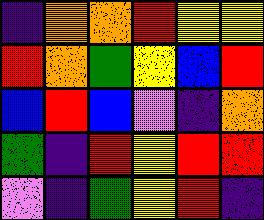[["indigo", "orange", "orange", "red", "yellow", "yellow"], ["red", "orange", "green", "yellow", "blue", "red"], ["blue", "red", "blue", "violet", "indigo", "orange"], ["green", "indigo", "red", "yellow", "red", "red"], ["violet", "indigo", "green", "yellow", "red", "indigo"]]